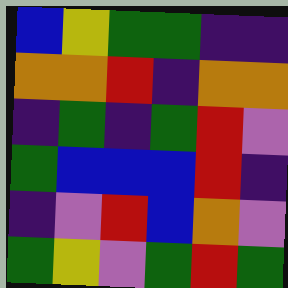[["blue", "yellow", "green", "green", "indigo", "indigo"], ["orange", "orange", "red", "indigo", "orange", "orange"], ["indigo", "green", "indigo", "green", "red", "violet"], ["green", "blue", "blue", "blue", "red", "indigo"], ["indigo", "violet", "red", "blue", "orange", "violet"], ["green", "yellow", "violet", "green", "red", "green"]]